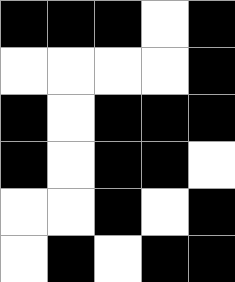[["black", "black", "black", "white", "black"], ["white", "white", "white", "white", "black"], ["black", "white", "black", "black", "black"], ["black", "white", "black", "black", "white"], ["white", "white", "black", "white", "black"], ["white", "black", "white", "black", "black"]]